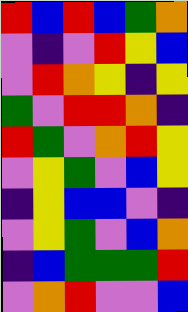[["red", "blue", "red", "blue", "green", "orange"], ["violet", "indigo", "violet", "red", "yellow", "blue"], ["violet", "red", "orange", "yellow", "indigo", "yellow"], ["green", "violet", "red", "red", "orange", "indigo"], ["red", "green", "violet", "orange", "red", "yellow"], ["violet", "yellow", "green", "violet", "blue", "yellow"], ["indigo", "yellow", "blue", "blue", "violet", "indigo"], ["violet", "yellow", "green", "violet", "blue", "orange"], ["indigo", "blue", "green", "green", "green", "red"], ["violet", "orange", "red", "violet", "violet", "blue"]]